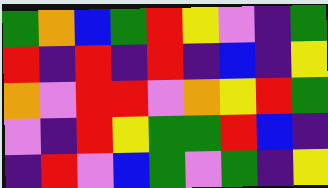[["green", "orange", "blue", "green", "red", "yellow", "violet", "indigo", "green"], ["red", "indigo", "red", "indigo", "red", "indigo", "blue", "indigo", "yellow"], ["orange", "violet", "red", "red", "violet", "orange", "yellow", "red", "green"], ["violet", "indigo", "red", "yellow", "green", "green", "red", "blue", "indigo"], ["indigo", "red", "violet", "blue", "green", "violet", "green", "indigo", "yellow"]]